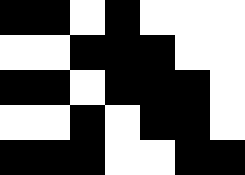[["black", "black", "white", "black", "white", "white", "white"], ["white", "white", "black", "black", "black", "white", "white"], ["black", "black", "white", "black", "black", "black", "white"], ["white", "white", "black", "white", "black", "black", "white"], ["black", "black", "black", "white", "white", "black", "black"]]